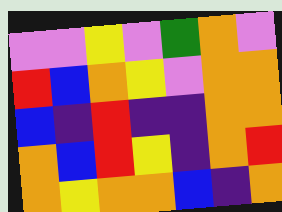[["violet", "violet", "yellow", "violet", "green", "orange", "violet"], ["red", "blue", "orange", "yellow", "violet", "orange", "orange"], ["blue", "indigo", "red", "indigo", "indigo", "orange", "orange"], ["orange", "blue", "red", "yellow", "indigo", "orange", "red"], ["orange", "yellow", "orange", "orange", "blue", "indigo", "orange"]]